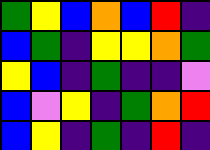[["green", "yellow", "blue", "orange", "blue", "red", "indigo"], ["blue", "green", "indigo", "yellow", "yellow", "orange", "green"], ["yellow", "blue", "indigo", "green", "indigo", "indigo", "violet"], ["blue", "violet", "yellow", "indigo", "green", "orange", "red"], ["blue", "yellow", "indigo", "green", "indigo", "red", "indigo"]]